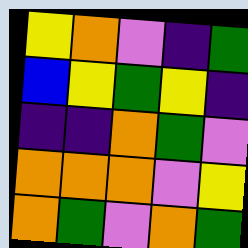[["yellow", "orange", "violet", "indigo", "green"], ["blue", "yellow", "green", "yellow", "indigo"], ["indigo", "indigo", "orange", "green", "violet"], ["orange", "orange", "orange", "violet", "yellow"], ["orange", "green", "violet", "orange", "green"]]